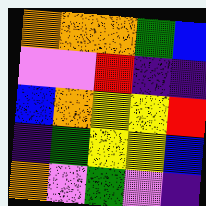[["orange", "orange", "orange", "green", "blue"], ["violet", "violet", "red", "indigo", "indigo"], ["blue", "orange", "yellow", "yellow", "red"], ["indigo", "green", "yellow", "yellow", "blue"], ["orange", "violet", "green", "violet", "indigo"]]